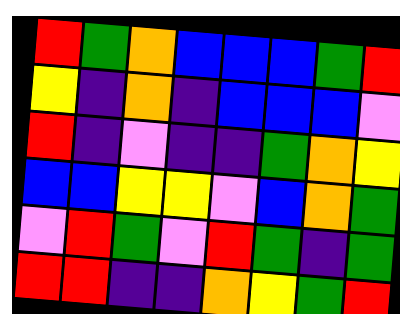[["red", "green", "orange", "blue", "blue", "blue", "green", "red"], ["yellow", "indigo", "orange", "indigo", "blue", "blue", "blue", "violet"], ["red", "indigo", "violet", "indigo", "indigo", "green", "orange", "yellow"], ["blue", "blue", "yellow", "yellow", "violet", "blue", "orange", "green"], ["violet", "red", "green", "violet", "red", "green", "indigo", "green"], ["red", "red", "indigo", "indigo", "orange", "yellow", "green", "red"]]